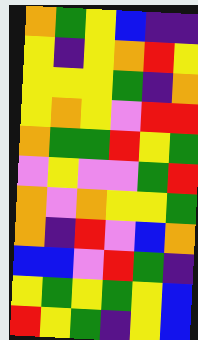[["orange", "green", "yellow", "blue", "indigo", "indigo"], ["yellow", "indigo", "yellow", "orange", "red", "yellow"], ["yellow", "yellow", "yellow", "green", "indigo", "orange"], ["yellow", "orange", "yellow", "violet", "red", "red"], ["orange", "green", "green", "red", "yellow", "green"], ["violet", "yellow", "violet", "violet", "green", "red"], ["orange", "violet", "orange", "yellow", "yellow", "green"], ["orange", "indigo", "red", "violet", "blue", "orange"], ["blue", "blue", "violet", "red", "green", "indigo"], ["yellow", "green", "yellow", "green", "yellow", "blue"], ["red", "yellow", "green", "indigo", "yellow", "blue"]]